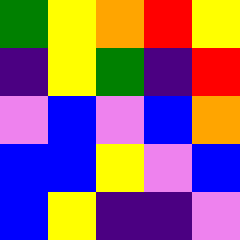[["green", "yellow", "orange", "red", "yellow"], ["indigo", "yellow", "green", "indigo", "red"], ["violet", "blue", "violet", "blue", "orange"], ["blue", "blue", "yellow", "violet", "blue"], ["blue", "yellow", "indigo", "indigo", "violet"]]